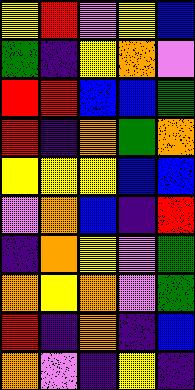[["yellow", "red", "violet", "yellow", "blue"], ["green", "indigo", "yellow", "orange", "violet"], ["red", "red", "blue", "blue", "green"], ["red", "indigo", "orange", "green", "orange"], ["yellow", "yellow", "yellow", "blue", "blue"], ["violet", "orange", "blue", "indigo", "red"], ["indigo", "orange", "yellow", "violet", "green"], ["orange", "yellow", "orange", "violet", "green"], ["red", "indigo", "orange", "indigo", "blue"], ["orange", "violet", "indigo", "yellow", "indigo"]]